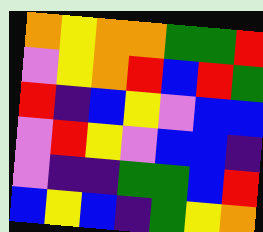[["orange", "yellow", "orange", "orange", "green", "green", "red"], ["violet", "yellow", "orange", "red", "blue", "red", "green"], ["red", "indigo", "blue", "yellow", "violet", "blue", "blue"], ["violet", "red", "yellow", "violet", "blue", "blue", "indigo"], ["violet", "indigo", "indigo", "green", "green", "blue", "red"], ["blue", "yellow", "blue", "indigo", "green", "yellow", "orange"]]